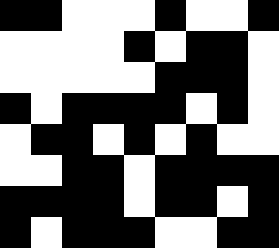[["black", "black", "white", "white", "white", "black", "white", "white", "black"], ["white", "white", "white", "white", "black", "white", "black", "black", "white"], ["white", "white", "white", "white", "white", "black", "black", "black", "white"], ["black", "white", "black", "black", "black", "black", "white", "black", "white"], ["white", "black", "black", "white", "black", "white", "black", "white", "white"], ["white", "white", "black", "black", "white", "black", "black", "black", "black"], ["black", "black", "black", "black", "white", "black", "black", "white", "black"], ["black", "white", "black", "black", "black", "white", "white", "black", "black"]]